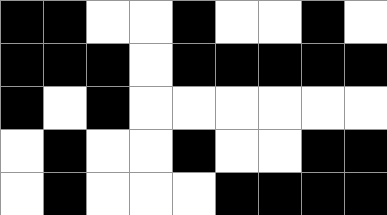[["black", "black", "white", "white", "black", "white", "white", "black", "white"], ["black", "black", "black", "white", "black", "black", "black", "black", "black"], ["black", "white", "black", "white", "white", "white", "white", "white", "white"], ["white", "black", "white", "white", "black", "white", "white", "black", "black"], ["white", "black", "white", "white", "white", "black", "black", "black", "black"]]